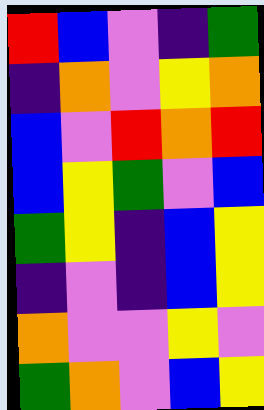[["red", "blue", "violet", "indigo", "green"], ["indigo", "orange", "violet", "yellow", "orange"], ["blue", "violet", "red", "orange", "red"], ["blue", "yellow", "green", "violet", "blue"], ["green", "yellow", "indigo", "blue", "yellow"], ["indigo", "violet", "indigo", "blue", "yellow"], ["orange", "violet", "violet", "yellow", "violet"], ["green", "orange", "violet", "blue", "yellow"]]